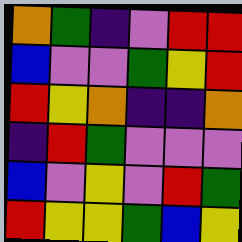[["orange", "green", "indigo", "violet", "red", "red"], ["blue", "violet", "violet", "green", "yellow", "red"], ["red", "yellow", "orange", "indigo", "indigo", "orange"], ["indigo", "red", "green", "violet", "violet", "violet"], ["blue", "violet", "yellow", "violet", "red", "green"], ["red", "yellow", "yellow", "green", "blue", "yellow"]]